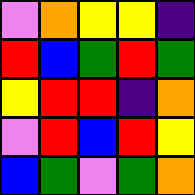[["violet", "orange", "yellow", "yellow", "indigo"], ["red", "blue", "green", "red", "green"], ["yellow", "red", "red", "indigo", "orange"], ["violet", "red", "blue", "red", "yellow"], ["blue", "green", "violet", "green", "orange"]]